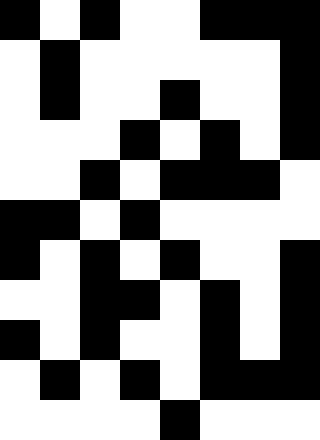[["black", "white", "black", "white", "white", "black", "black", "black"], ["white", "black", "white", "white", "white", "white", "white", "black"], ["white", "black", "white", "white", "black", "white", "white", "black"], ["white", "white", "white", "black", "white", "black", "white", "black"], ["white", "white", "black", "white", "black", "black", "black", "white"], ["black", "black", "white", "black", "white", "white", "white", "white"], ["black", "white", "black", "white", "black", "white", "white", "black"], ["white", "white", "black", "black", "white", "black", "white", "black"], ["black", "white", "black", "white", "white", "black", "white", "black"], ["white", "black", "white", "black", "white", "black", "black", "black"], ["white", "white", "white", "white", "black", "white", "white", "white"]]